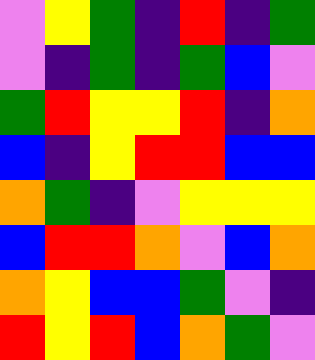[["violet", "yellow", "green", "indigo", "red", "indigo", "green"], ["violet", "indigo", "green", "indigo", "green", "blue", "violet"], ["green", "red", "yellow", "yellow", "red", "indigo", "orange"], ["blue", "indigo", "yellow", "red", "red", "blue", "blue"], ["orange", "green", "indigo", "violet", "yellow", "yellow", "yellow"], ["blue", "red", "red", "orange", "violet", "blue", "orange"], ["orange", "yellow", "blue", "blue", "green", "violet", "indigo"], ["red", "yellow", "red", "blue", "orange", "green", "violet"]]